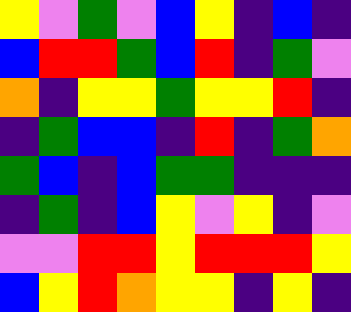[["yellow", "violet", "green", "violet", "blue", "yellow", "indigo", "blue", "indigo"], ["blue", "red", "red", "green", "blue", "red", "indigo", "green", "violet"], ["orange", "indigo", "yellow", "yellow", "green", "yellow", "yellow", "red", "indigo"], ["indigo", "green", "blue", "blue", "indigo", "red", "indigo", "green", "orange"], ["green", "blue", "indigo", "blue", "green", "green", "indigo", "indigo", "indigo"], ["indigo", "green", "indigo", "blue", "yellow", "violet", "yellow", "indigo", "violet"], ["violet", "violet", "red", "red", "yellow", "red", "red", "red", "yellow"], ["blue", "yellow", "red", "orange", "yellow", "yellow", "indigo", "yellow", "indigo"]]